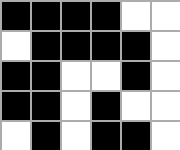[["black", "black", "black", "black", "white", "white"], ["white", "black", "black", "black", "black", "white"], ["black", "black", "white", "white", "black", "white"], ["black", "black", "white", "black", "white", "white"], ["white", "black", "white", "black", "black", "white"]]